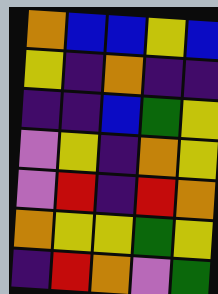[["orange", "blue", "blue", "yellow", "blue"], ["yellow", "indigo", "orange", "indigo", "indigo"], ["indigo", "indigo", "blue", "green", "yellow"], ["violet", "yellow", "indigo", "orange", "yellow"], ["violet", "red", "indigo", "red", "orange"], ["orange", "yellow", "yellow", "green", "yellow"], ["indigo", "red", "orange", "violet", "green"]]